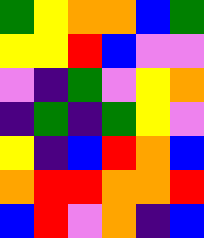[["green", "yellow", "orange", "orange", "blue", "green"], ["yellow", "yellow", "red", "blue", "violet", "violet"], ["violet", "indigo", "green", "violet", "yellow", "orange"], ["indigo", "green", "indigo", "green", "yellow", "violet"], ["yellow", "indigo", "blue", "red", "orange", "blue"], ["orange", "red", "red", "orange", "orange", "red"], ["blue", "red", "violet", "orange", "indigo", "blue"]]